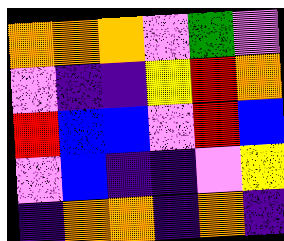[["orange", "orange", "orange", "violet", "green", "violet"], ["violet", "indigo", "indigo", "yellow", "red", "orange"], ["red", "blue", "blue", "violet", "red", "blue"], ["violet", "blue", "indigo", "indigo", "violet", "yellow"], ["indigo", "orange", "orange", "indigo", "orange", "indigo"]]